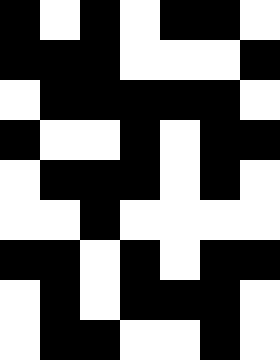[["black", "white", "black", "white", "black", "black", "white"], ["black", "black", "black", "white", "white", "white", "black"], ["white", "black", "black", "black", "black", "black", "white"], ["black", "white", "white", "black", "white", "black", "black"], ["white", "black", "black", "black", "white", "black", "white"], ["white", "white", "black", "white", "white", "white", "white"], ["black", "black", "white", "black", "white", "black", "black"], ["white", "black", "white", "black", "black", "black", "white"], ["white", "black", "black", "white", "white", "black", "white"]]